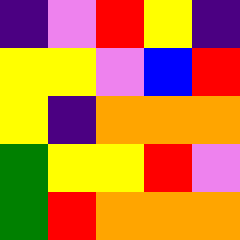[["indigo", "violet", "red", "yellow", "indigo"], ["yellow", "yellow", "violet", "blue", "red"], ["yellow", "indigo", "orange", "orange", "orange"], ["green", "yellow", "yellow", "red", "violet"], ["green", "red", "orange", "orange", "orange"]]